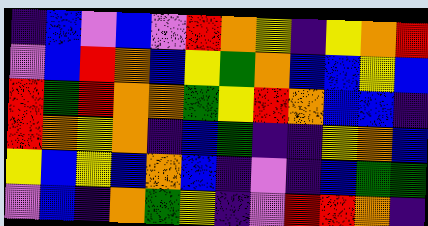[["indigo", "blue", "violet", "blue", "violet", "red", "orange", "yellow", "indigo", "yellow", "orange", "red"], ["violet", "blue", "red", "orange", "blue", "yellow", "green", "orange", "blue", "blue", "yellow", "blue"], ["red", "green", "red", "orange", "orange", "green", "yellow", "red", "orange", "blue", "blue", "indigo"], ["red", "orange", "yellow", "orange", "indigo", "blue", "green", "indigo", "indigo", "yellow", "orange", "blue"], ["yellow", "blue", "yellow", "blue", "orange", "blue", "indigo", "violet", "indigo", "blue", "green", "green"], ["violet", "blue", "indigo", "orange", "green", "yellow", "indigo", "violet", "red", "red", "orange", "indigo"]]